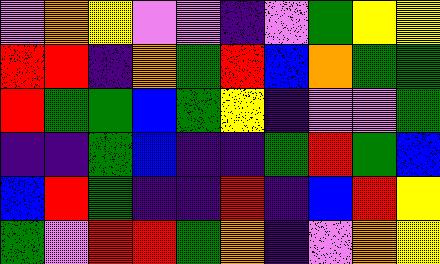[["violet", "orange", "yellow", "violet", "violet", "indigo", "violet", "green", "yellow", "yellow"], ["red", "red", "indigo", "orange", "green", "red", "blue", "orange", "green", "green"], ["red", "green", "green", "blue", "green", "yellow", "indigo", "violet", "violet", "green"], ["indigo", "indigo", "green", "blue", "indigo", "indigo", "green", "red", "green", "blue"], ["blue", "red", "green", "indigo", "indigo", "red", "indigo", "blue", "red", "yellow"], ["green", "violet", "red", "red", "green", "orange", "indigo", "violet", "orange", "yellow"]]